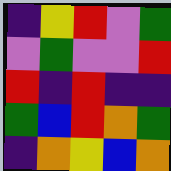[["indigo", "yellow", "red", "violet", "green"], ["violet", "green", "violet", "violet", "red"], ["red", "indigo", "red", "indigo", "indigo"], ["green", "blue", "red", "orange", "green"], ["indigo", "orange", "yellow", "blue", "orange"]]